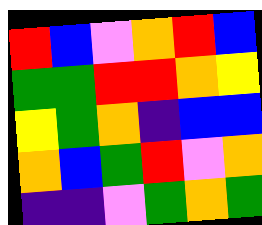[["red", "blue", "violet", "orange", "red", "blue"], ["green", "green", "red", "red", "orange", "yellow"], ["yellow", "green", "orange", "indigo", "blue", "blue"], ["orange", "blue", "green", "red", "violet", "orange"], ["indigo", "indigo", "violet", "green", "orange", "green"]]